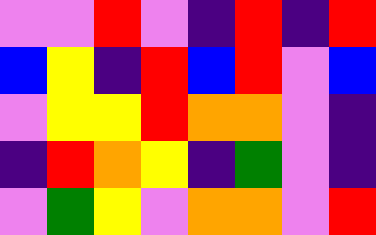[["violet", "violet", "red", "violet", "indigo", "red", "indigo", "red"], ["blue", "yellow", "indigo", "red", "blue", "red", "violet", "blue"], ["violet", "yellow", "yellow", "red", "orange", "orange", "violet", "indigo"], ["indigo", "red", "orange", "yellow", "indigo", "green", "violet", "indigo"], ["violet", "green", "yellow", "violet", "orange", "orange", "violet", "red"]]